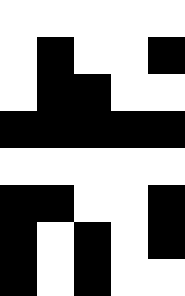[["white", "white", "white", "white", "white"], ["white", "black", "white", "white", "black"], ["white", "black", "black", "white", "white"], ["black", "black", "black", "black", "black"], ["white", "white", "white", "white", "white"], ["black", "black", "white", "white", "black"], ["black", "white", "black", "white", "black"], ["black", "white", "black", "white", "white"]]